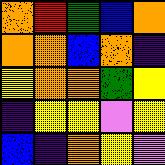[["orange", "red", "green", "blue", "orange"], ["orange", "orange", "blue", "orange", "indigo"], ["yellow", "orange", "orange", "green", "yellow"], ["indigo", "yellow", "yellow", "violet", "yellow"], ["blue", "indigo", "orange", "yellow", "violet"]]